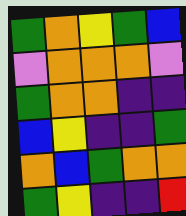[["green", "orange", "yellow", "green", "blue"], ["violet", "orange", "orange", "orange", "violet"], ["green", "orange", "orange", "indigo", "indigo"], ["blue", "yellow", "indigo", "indigo", "green"], ["orange", "blue", "green", "orange", "orange"], ["green", "yellow", "indigo", "indigo", "red"]]